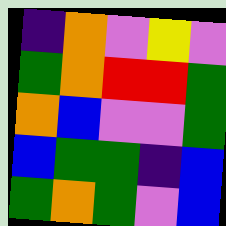[["indigo", "orange", "violet", "yellow", "violet"], ["green", "orange", "red", "red", "green"], ["orange", "blue", "violet", "violet", "green"], ["blue", "green", "green", "indigo", "blue"], ["green", "orange", "green", "violet", "blue"]]